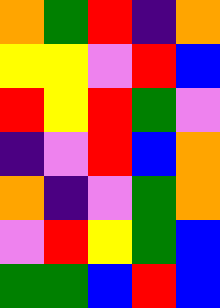[["orange", "green", "red", "indigo", "orange"], ["yellow", "yellow", "violet", "red", "blue"], ["red", "yellow", "red", "green", "violet"], ["indigo", "violet", "red", "blue", "orange"], ["orange", "indigo", "violet", "green", "orange"], ["violet", "red", "yellow", "green", "blue"], ["green", "green", "blue", "red", "blue"]]